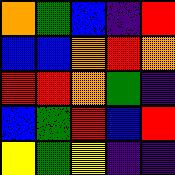[["orange", "green", "blue", "indigo", "red"], ["blue", "blue", "orange", "red", "orange"], ["red", "red", "orange", "green", "indigo"], ["blue", "green", "red", "blue", "red"], ["yellow", "green", "yellow", "indigo", "indigo"]]